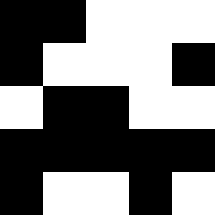[["black", "black", "white", "white", "white"], ["black", "white", "white", "white", "black"], ["white", "black", "black", "white", "white"], ["black", "black", "black", "black", "black"], ["black", "white", "white", "black", "white"]]